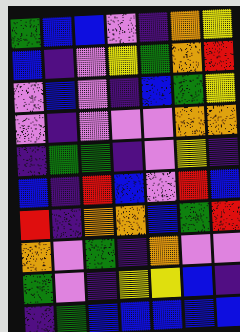[["green", "blue", "blue", "violet", "indigo", "orange", "yellow"], ["blue", "indigo", "violet", "yellow", "green", "orange", "red"], ["violet", "blue", "violet", "indigo", "blue", "green", "yellow"], ["violet", "indigo", "violet", "violet", "violet", "orange", "orange"], ["indigo", "green", "green", "indigo", "violet", "yellow", "indigo"], ["blue", "indigo", "red", "blue", "violet", "red", "blue"], ["red", "indigo", "orange", "orange", "blue", "green", "red"], ["orange", "violet", "green", "indigo", "orange", "violet", "violet"], ["green", "violet", "indigo", "yellow", "yellow", "blue", "indigo"], ["indigo", "green", "blue", "blue", "blue", "blue", "blue"]]